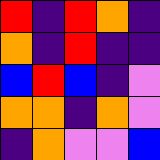[["red", "indigo", "red", "orange", "indigo"], ["orange", "indigo", "red", "indigo", "indigo"], ["blue", "red", "blue", "indigo", "violet"], ["orange", "orange", "indigo", "orange", "violet"], ["indigo", "orange", "violet", "violet", "blue"]]